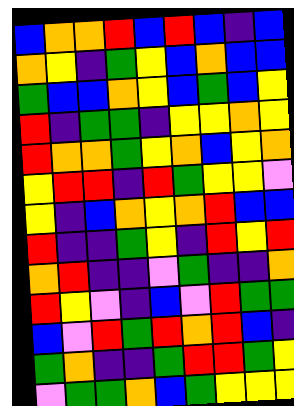[["blue", "orange", "orange", "red", "blue", "red", "blue", "indigo", "blue"], ["orange", "yellow", "indigo", "green", "yellow", "blue", "orange", "blue", "blue"], ["green", "blue", "blue", "orange", "yellow", "blue", "green", "blue", "yellow"], ["red", "indigo", "green", "green", "indigo", "yellow", "yellow", "orange", "yellow"], ["red", "orange", "orange", "green", "yellow", "orange", "blue", "yellow", "orange"], ["yellow", "red", "red", "indigo", "red", "green", "yellow", "yellow", "violet"], ["yellow", "indigo", "blue", "orange", "yellow", "orange", "red", "blue", "blue"], ["red", "indigo", "indigo", "green", "yellow", "indigo", "red", "yellow", "red"], ["orange", "red", "indigo", "indigo", "violet", "green", "indigo", "indigo", "orange"], ["red", "yellow", "violet", "indigo", "blue", "violet", "red", "green", "green"], ["blue", "violet", "red", "green", "red", "orange", "red", "blue", "indigo"], ["green", "orange", "indigo", "indigo", "green", "red", "red", "green", "yellow"], ["violet", "green", "green", "orange", "blue", "green", "yellow", "yellow", "yellow"]]